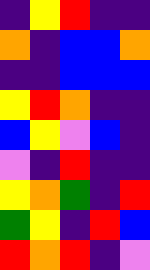[["indigo", "yellow", "red", "indigo", "indigo"], ["orange", "indigo", "blue", "blue", "orange"], ["indigo", "indigo", "blue", "blue", "blue"], ["yellow", "red", "orange", "indigo", "indigo"], ["blue", "yellow", "violet", "blue", "indigo"], ["violet", "indigo", "red", "indigo", "indigo"], ["yellow", "orange", "green", "indigo", "red"], ["green", "yellow", "indigo", "red", "blue"], ["red", "orange", "red", "indigo", "violet"]]